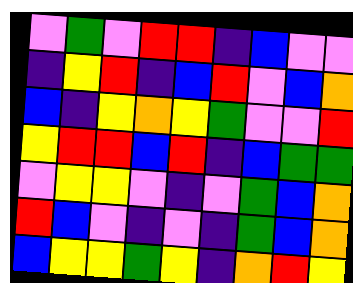[["violet", "green", "violet", "red", "red", "indigo", "blue", "violet", "violet"], ["indigo", "yellow", "red", "indigo", "blue", "red", "violet", "blue", "orange"], ["blue", "indigo", "yellow", "orange", "yellow", "green", "violet", "violet", "red"], ["yellow", "red", "red", "blue", "red", "indigo", "blue", "green", "green"], ["violet", "yellow", "yellow", "violet", "indigo", "violet", "green", "blue", "orange"], ["red", "blue", "violet", "indigo", "violet", "indigo", "green", "blue", "orange"], ["blue", "yellow", "yellow", "green", "yellow", "indigo", "orange", "red", "yellow"]]